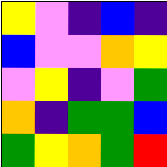[["yellow", "violet", "indigo", "blue", "indigo"], ["blue", "violet", "violet", "orange", "yellow"], ["violet", "yellow", "indigo", "violet", "green"], ["orange", "indigo", "green", "green", "blue"], ["green", "yellow", "orange", "green", "red"]]